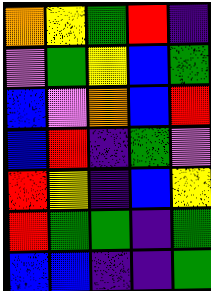[["orange", "yellow", "green", "red", "indigo"], ["violet", "green", "yellow", "blue", "green"], ["blue", "violet", "orange", "blue", "red"], ["blue", "red", "indigo", "green", "violet"], ["red", "yellow", "indigo", "blue", "yellow"], ["red", "green", "green", "indigo", "green"], ["blue", "blue", "indigo", "indigo", "green"]]